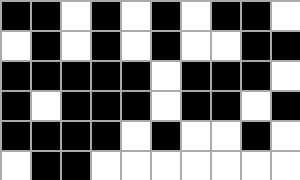[["black", "black", "white", "black", "white", "black", "white", "black", "black", "white"], ["white", "black", "white", "black", "white", "black", "white", "white", "black", "black"], ["black", "black", "black", "black", "black", "white", "black", "black", "black", "white"], ["black", "white", "black", "black", "black", "white", "black", "black", "white", "black"], ["black", "black", "black", "black", "white", "black", "white", "white", "black", "white"], ["white", "black", "black", "white", "white", "white", "white", "white", "white", "white"]]